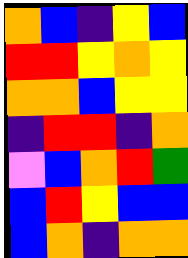[["orange", "blue", "indigo", "yellow", "blue"], ["red", "red", "yellow", "orange", "yellow"], ["orange", "orange", "blue", "yellow", "yellow"], ["indigo", "red", "red", "indigo", "orange"], ["violet", "blue", "orange", "red", "green"], ["blue", "red", "yellow", "blue", "blue"], ["blue", "orange", "indigo", "orange", "orange"]]